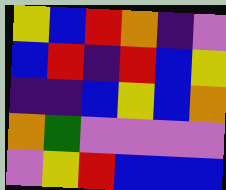[["yellow", "blue", "red", "orange", "indigo", "violet"], ["blue", "red", "indigo", "red", "blue", "yellow"], ["indigo", "indigo", "blue", "yellow", "blue", "orange"], ["orange", "green", "violet", "violet", "violet", "violet"], ["violet", "yellow", "red", "blue", "blue", "blue"]]